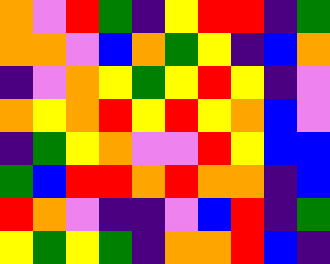[["orange", "violet", "red", "green", "indigo", "yellow", "red", "red", "indigo", "green"], ["orange", "orange", "violet", "blue", "orange", "green", "yellow", "indigo", "blue", "orange"], ["indigo", "violet", "orange", "yellow", "green", "yellow", "red", "yellow", "indigo", "violet"], ["orange", "yellow", "orange", "red", "yellow", "red", "yellow", "orange", "blue", "violet"], ["indigo", "green", "yellow", "orange", "violet", "violet", "red", "yellow", "blue", "blue"], ["green", "blue", "red", "red", "orange", "red", "orange", "orange", "indigo", "blue"], ["red", "orange", "violet", "indigo", "indigo", "violet", "blue", "red", "indigo", "green"], ["yellow", "green", "yellow", "green", "indigo", "orange", "orange", "red", "blue", "indigo"]]